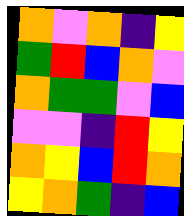[["orange", "violet", "orange", "indigo", "yellow"], ["green", "red", "blue", "orange", "violet"], ["orange", "green", "green", "violet", "blue"], ["violet", "violet", "indigo", "red", "yellow"], ["orange", "yellow", "blue", "red", "orange"], ["yellow", "orange", "green", "indigo", "blue"]]